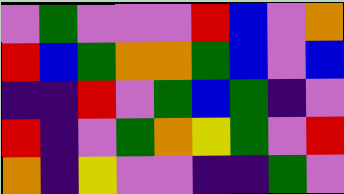[["violet", "green", "violet", "violet", "violet", "red", "blue", "violet", "orange"], ["red", "blue", "green", "orange", "orange", "green", "blue", "violet", "blue"], ["indigo", "indigo", "red", "violet", "green", "blue", "green", "indigo", "violet"], ["red", "indigo", "violet", "green", "orange", "yellow", "green", "violet", "red"], ["orange", "indigo", "yellow", "violet", "violet", "indigo", "indigo", "green", "violet"]]